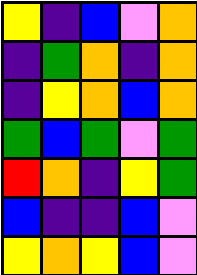[["yellow", "indigo", "blue", "violet", "orange"], ["indigo", "green", "orange", "indigo", "orange"], ["indigo", "yellow", "orange", "blue", "orange"], ["green", "blue", "green", "violet", "green"], ["red", "orange", "indigo", "yellow", "green"], ["blue", "indigo", "indigo", "blue", "violet"], ["yellow", "orange", "yellow", "blue", "violet"]]